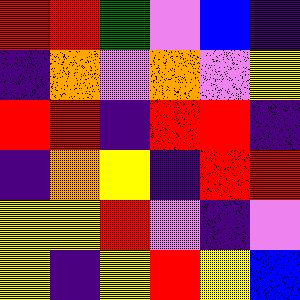[["red", "red", "green", "violet", "blue", "indigo"], ["indigo", "orange", "violet", "orange", "violet", "yellow"], ["red", "red", "indigo", "red", "red", "indigo"], ["indigo", "orange", "yellow", "indigo", "red", "red"], ["yellow", "yellow", "red", "violet", "indigo", "violet"], ["yellow", "indigo", "yellow", "red", "yellow", "blue"]]